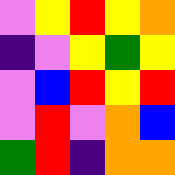[["violet", "yellow", "red", "yellow", "orange"], ["indigo", "violet", "yellow", "green", "yellow"], ["violet", "blue", "red", "yellow", "red"], ["violet", "red", "violet", "orange", "blue"], ["green", "red", "indigo", "orange", "orange"]]